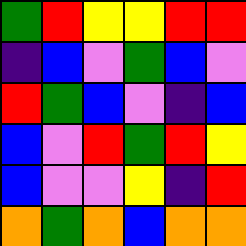[["green", "red", "yellow", "yellow", "red", "red"], ["indigo", "blue", "violet", "green", "blue", "violet"], ["red", "green", "blue", "violet", "indigo", "blue"], ["blue", "violet", "red", "green", "red", "yellow"], ["blue", "violet", "violet", "yellow", "indigo", "red"], ["orange", "green", "orange", "blue", "orange", "orange"]]